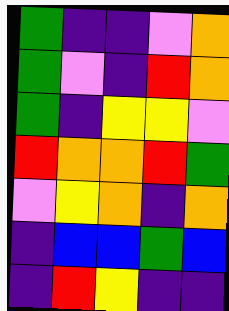[["green", "indigo", "indigo", "violet", "orange"], ["green", "violet", "indigo", "red", "orange"], ["green", "indigo", "yellow", "yellow", "violet"], ["red", "orange", "orange", "red", "green"], ["violet", "yellow", "orange", "indigo", "orange"], ["indigo", "blue", "blue", "green", "blue"], ["indigo", "red", "yellow", "indigo", "indigo"]]